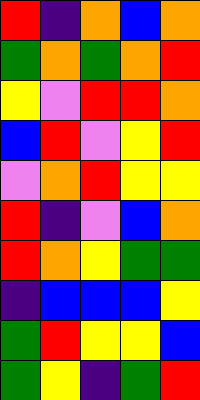[["red", "indigo", "orange", "blue", "orange"], ["green", "orange", "green", "orange", "red"], ["yellow", "violet", "red", "red", "orange"], ["blue", "red", "violet", "yellow", "red"], ["violet", "orange", "red", "yellow", "yellow"], ["red", "indigo", "violet", "blue", "orange"], ["red", "orange", "yellow", "green", "green"], ["indigo", "blue", "blue", "blue", "yellow"], ["green", "red", "yellow", "yellow", "blue"], ["green", "yellow", "indigo", "green", "red"]]